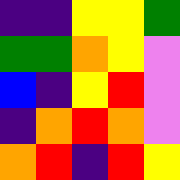[["indigo", "indigo", "yellow", "yellow", "green"], ["green", "green", "orange", "yellow", "violet"], ["blue", "indigo", "yellow", "red", "violet"], ["indigo", "orange", "red", "orange", "violet"], ["orange", "red", "indigo", "red", "yellow"]]